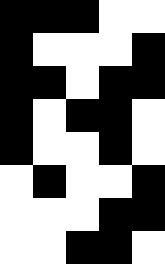[["black", "black", "black", "white", "white"], ["black", "white", "white", "white", "black"], ["black", "black", "white", "black", "black"], ["black", "white", "black", "black", "white"], ["black", "white", "white", "black", "white"], ["white", "black", "white", "white", "black"], ["white", "white", "white", "black", "black"], ["white", "white", "black", "black", "white"]]